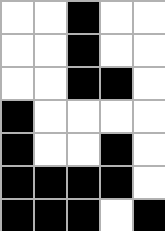[["white", "white", "black", "white", "white"], ["white", "white", "black", "white", "white"], ["white", "white", "black", "black", "white"], ["black", "white", "white", "white", "white"], ["black", "white", "white", "black", "white"], ["black", "black", "black", "black", "white"], ["black", "black", "black", "white", "black"]]